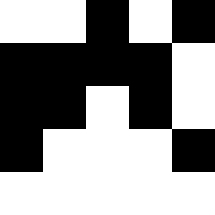[["white", "white", "black", "white", "black"], ["black", "black", "black", "black", "white"], ["black", "black", "white", "black", "white"], ["black", "white", "white", "white", "black"], ["white", "white", "white", "white", "white"]]